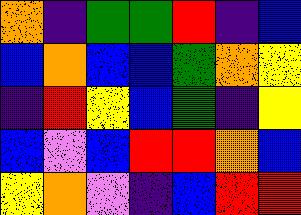[["orange", "indigo", "green", "green", "red", "indigo", "blue"], ["blue", "orange", "blue", "blue", "green", "orange", "yellow"], ["indigo", "red", "yellow", "blue", "green", "indigo", "yellow"], ["blue", "violet", "blue", "red", "red", "orange", "blue"], ["yellow", "orange", "violet", "indigo", "blue", "red", "red"]]